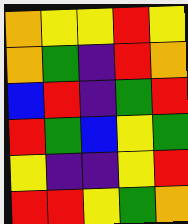[["orange", "yellow", "yellow", "red", "yellow"], ["orange", "green", "indigo", "red", "orange"], ["blue", "red", "indigo", "green", "red"], ["red", "green", "blue", "yellow", "green"], ["yellow", "indigo", "indigo", "yellow", "red"], ["red", "red", "yellow", "green", "orange"]]